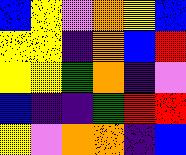[["blue", "yellow", "violet", "orange", "yellow", "blue"], ["yellow", "yellow", "indigo", "orange", "blue", "red"], ["yellow", "yellow", "green", "orange", "indigo", "violet"], ["blue", "indigo", "indigo", "green", "red", "red"], ["yellow", "violet", "orange", "orange", "indigo", "blue"]]